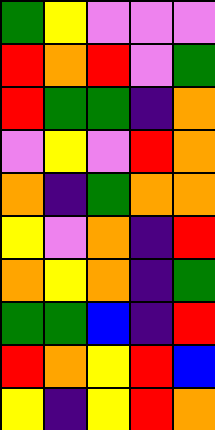[["green", "yellow", "violet", "violet", "violet"], ["red", "orange", "red", "violet", "green"], ["red", "green", "green", "indigo", "orange"], ["violet", "yellow", "violet", "red", "orange"], ["orange", "indigo", "green", "orange", "orange"], ["yellow", "violet", "orange", "indigo", "red"], ["orange", "yellow", "orange", "indigo", "green"], ["green", "green", "blue", "indigo", "red"], ["red", "orange", "yellow", "red", "blue"], ["yellow", "indigo", "yellow", "red", "orange"]]